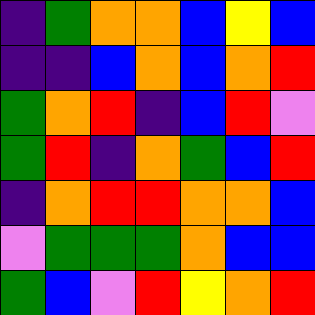[["indigo", "green", "orange", "orange", "blue", "yellow", "blue"], ["indigo", "indigo", "blue", "orange", "blue", "orange", "red"], ["green", "orange", "red", "indigo", "blue", "red", "violet"], ["green", "red", "indigo", "orange", "green", "blue", "red"], ["indigo", "orange", "red", "red", "orange", "orange", "blue"], ["violet", "green", "green", "green", "orange", "blue", "blue"], ["green", "blue", "violet", "red", "yellow", "orange", "red"]]